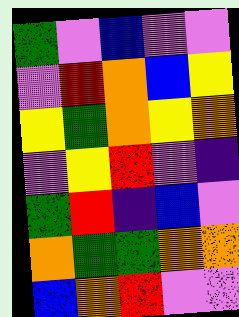[["green", "violet", "blue", "violet", "violet"], ["violet", "red", "orange", "blue", "yellow"], ["yellow", "green", "orange", "yellow", "orange"], ["violet", "yellow", "red", "violet", "indigo"], ["green", "red", "indigo", "blue", "violet"], ["orange", "green", "green", "orange", "orange"], ["blue", "orange", "red", "violet", "violet"]]